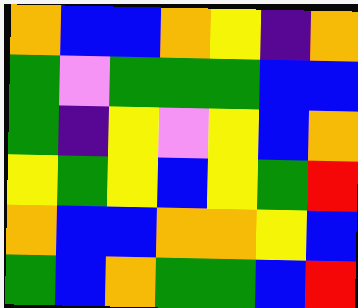[["orange", "blue", "blue", "orange", "yellow", "indigo", "orange"], ["green", "violet", "green", "green", "green", "blue", "blue"], ["green", "indigo", "yellow", "violet", "yellow", "blue", "orange"], ["yellow", "green", "yellow", "blue", "yellow", "green", "red"], ["orange", "blue", "blue", "orange", "orange", "yellow", "blue"], ["green", "blue", "orange", "green", "green", "blue", "red"]]